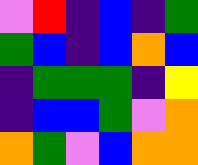[["violet", "red", "indigo", "blue", "indigo", "green"], ["green", "blue", "indigo", "blue", "orange", "blue"], ["indigo", "green", "green", "green", "indigo", "yellow"], ["indigo", "blue", "blue", "green", "violet", "orange"], ["orange", "green", "violet", "blue", "orange", "orange"]]